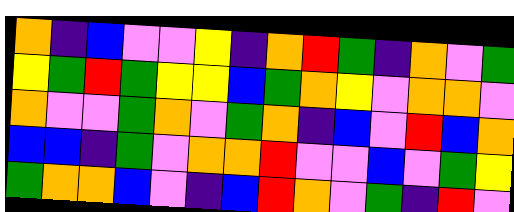[["orange", "indigo", "blue", "violet", "violet", "yellow", "indigo", "orange", "red", "green", "indigo", "orange", "violet", "green"], ["yellow", "green", "red", "green", "yellow", "yellow", "blue", "green", "orange", "yellow", "violet", "orange", "orange", "violet"], ["orange", "violet", "violet", "green", "orange", "violet", "green", "orange", "indigo", "blue", "violet", "red", "blue", "orange"], ["blue", "blue", "indigo", "green", "violet", "orange", "orange", "red", "violet", "violet", "blue", "violet", "green", "yellow"], ["green", "orange", "orange", "blue", "violet", "indigo", "blue", "red", "orange", "violet", "green", "indigo", "red", "violet"]]